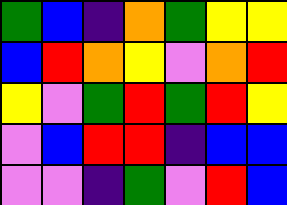[["green", "blue", "indigo", "orange", "green", "yellow", "yellow"], ["blue", "red", "orange", "yellow", "violet", "orange", "red"], ["yellow", "violet", "green", "red", "green", "red", "yellow"], ["violet", "blue", "red", "red", "indigo", "blue", "blue"], ["violet", "violet", "indigo", "green", "violet", "red", "blue"]]